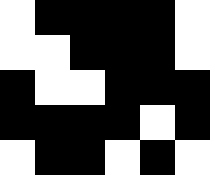[["white", "black", "black", "black", "black", "white"], ["white", "white", "black", "black", "black", "white"], ["black", "white", "white", "black", "black", "black"], ["black", "black", "black", "black", "white", "black"], ["white", "black", "black", "white", "black", "white"]]